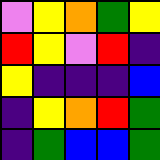[["violet", "yellow", "orange", "green", "yellow"], ["red", "yellow", "violet", "red", "indigo"], ["yellow", "indigo", "indigo", "indigo", "blue"], ["indigo", "yellow", "orange", "red", "green"], ["indigo", "green", "blue", "blue", "green"]]